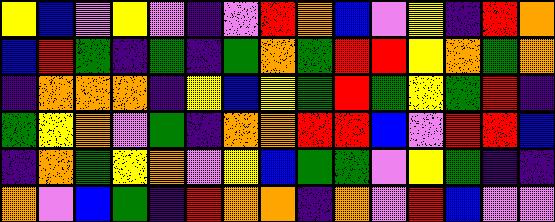[["yellow", "blue", "violet", "yellow", "violet", "indigo", "violet", "red", "orange", "blue", "violet", "yellow", "indigo", "red", "orange"], ["blue", "red", "green", "indigo", "green", "indigo", "green", "orange", "green", "red", "red", "yellow", "orange", "green", "orange"], ["indigo", "orange", "orange", "orange", "indigo", "yellow", "blue", "yellow", "green", "red", "green", "yellow", "green", "red", "indigo"], ["green", "yellow", "orange", "violet", "green", "indigo", "orange", "orange", "red", "red", "blue", "violet", "red", "red", "blue"], ["indigo", "orange", "green", "yellow", "orange", "violet", "yellow", "blue", "green", "green", "violet", "yellow", "green", "indigo", "indigo"], ["orange", "violet", "blue", "green", "indigo", "red", "orange", "orange", "indigo", "orange", "violet", "red", "blue", "violet", "violet"]]